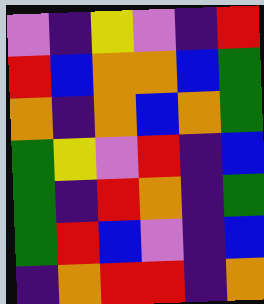[["violet", "indigo", "yellow", "violet", "indigo", "red"], ["red", "blue", "orange", "orange", "blue", "green"], ["orange", "indigo", "orange", "blue", "orange", "green"], ["green", "yellow", "violet", "red", "indigo", "blue"], ["green", "indigo", "red", "orange", "indigo", "green"], ["green", "red", "blue", "violet", "indigo", "blue"], ["indigo", "orange", "red", "red", "indigo", "orange"]]